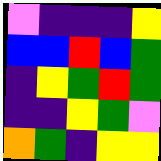[["violet", "indigo", "indigo", "indigo", "yellow"], ["blue", "blue", "red", "blue", "green"], ["indigo", "yellow", "green", "red", "green"], ["indigo", "indigo", "yellow", "green", "violet"], ["orange", "green", "indigo", "yellow", "yellow"]]